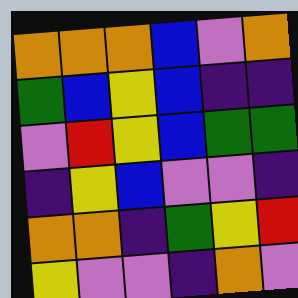[["orange", "orange", "orange", "blue", "violet", "orange"], ["green", "blue", "yellow", "blue", "indigo", "indigo"], ["violet", "red", "yellow", "blue", "green", "green"], ["indigo", "yellow", "blue", "violet", "violet", "indigo"], ["orange", "orange", "indigo", "green", "yellow", "red"], ["yellow", "violet", "violet", "indigo", "orange", "violet"]]